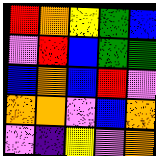[["red", "orange", "yellow", "green", "blue"], ["violet", "red", "blue", "green", "green"], ["blue", "orange", "blue", "red", "violet"], ["orange", "orange", "violet", "blue", "orange"], ["violet", "indigo", "yellow", "violet", "orange"]]